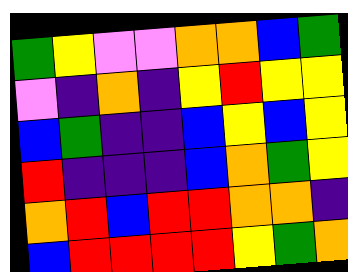[["green", "yellow", "violet", "violet", "orange", "orange", "blue", "green"], ["violet", "indigo", "orange", "indigo", "yellow", "red", "yellow", "yellow"], ["blue", "green", "indigo", "indigo", "blue", "yellow", "blue", "yellow"], ["red", "indigo", "indigo", "indigo", "blue", "orange", "green", "yellow"], ["orange", "red", "blue", "red", "red", "orange", "orange", "indigo"], ["blue", "red", "red", "red", "red", "yellow", "green", "orange"]]